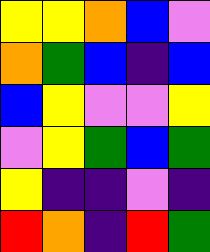[["yellow", "yellow", "orange", "blue", "violet"], ["orange", "green", "blue", "indigo", "blue"], ["blue", "yellow", "violet", "violet", "yellow"], ["violet", "yellow", "green", "blue", "green"], ["yellow", "indigo", "indigo", "violet", "indigo"], ["red", "orange", "indigo", "red", "green"]]